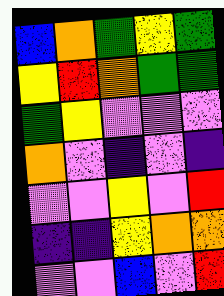[["blue", "orange", "green", "yellow", "green"], ["yellow", "red", "orange", "green", "green"], ["green", "yellow", "violet", "violet", "violet"], ["orange", "violet", "indigo", "violet", "indigo"], ["violet", "violet", "yellow", "violet", "red"], ["indigo", "indigo", "yellow", "orange", "orange"], ["violet", "violet", "blue", "violet", "red"]]